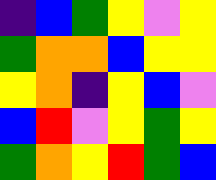[["indigo", "blue", "green", "yellow", "violet", "yellow"], ["green", "orange", "orange", "blue", "yellow", "yellow"], ["yellow", "orange", "indigo", "yellow", "blue", "violet"], ["blue", "red", "violet", "yellow", "green", "yellow"], ["green", "orange", "yellow", "red", "green", "blue"]]